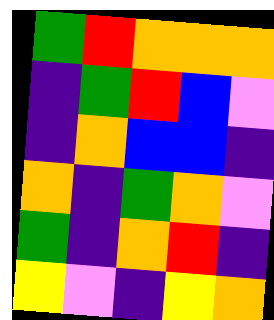[["green", "red", "orange", "orange", "orange"], ["indigo", "green", "red", "blue", "violet"], ["indigo", "orange", "blue", "blue", "indigo"], ["orange", "indigo", "green", "orange", "violet"], ["green", "indigo", "orange", "red", "indigo"], ["yellow", "violet", "indigo", "yellow", "orange"]]